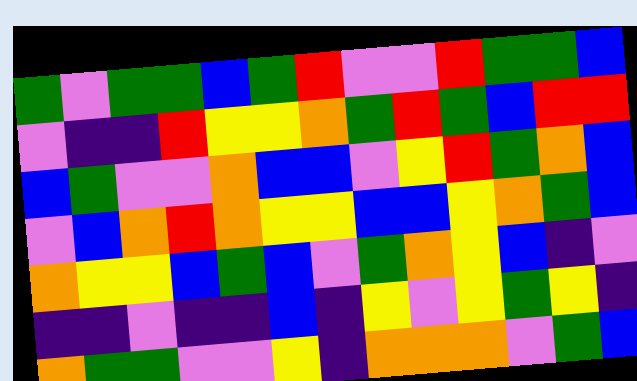[["green", "violet", "green", "green", "blue", "green", "red", "violet", "violet", "red", "green", "green", "blue"], ["violet", "indigo", "indigo", "red", "yellow", "yellow", "orange", "green", "red", "green", "blue", "red", "red"], ["blue", "green", "violet", "violet", "orange", "blue", "blue", "violet", "yellow", "red", "green", "orange", "blue"], ["violet", "blue", "orange", "red", "orange", "yellow", "yellow", "blue", "blue", "yellow", "orange", "green", "blue"], ["orange", "yellow", "yellow", "blue", "green", "blue", "violet", "green", "orange", "yellow", "blue", "indigo", "violet"], ["indigo", "indigo", "violet", "indigo", "indigo", "blue", "indigo", "yellow", "violet", "yellow", "green", "yellow", "indigo"], ["orange", "green", "green", "violet", "violet", "yellow", "indigo", "orange", "orange", "orange", "violet", "green", "blue"]]